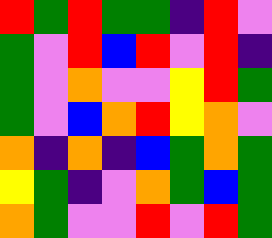[["red", "green", "red", "green", "green", "indigo", "red", "violet"], ["green", "violet", "red", "blue", "red", "violet", "red", "indigo"], ["green", "violet", "orange", "violet", "violet", "yellow", "red", "green"], ["green", "violet", "blue", "orange", "red", "yellow", "orange", "violet"], ["orange", "indigo", "orange", "indigo", "blue", "green", "orange", "green"], ["yellow", "green", "indigo", "violet", "orange", "green", "blue", "green"], ["orange", "green", "violet", "violet", "red", "violet", "red", "green"]]